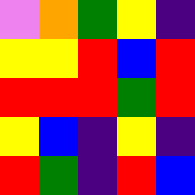[["violet", "orange", "green", "yellow", "indigo"], ["yellow", "yellow", "red", "blue", "red"], ["red", "red", "red", "green", "red"], ["yellow", "blue", "indigo", "yellow", "indigo"], ["red", "green", "indigo", "red", "blue"]]